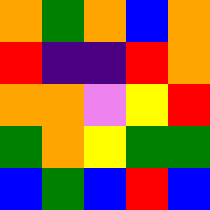[["orange", "green", "orange", "blue", "orange"], ["red", "indigo", "indigo", "red", "orange"], ["orange", "orange", "violet", "yellow", "red"], ["green", "orange", "yellow", "green", "green"], ["blue", "green", "blue", "red", "blue"]]